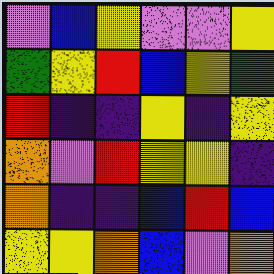[["violet", "blue", "yellow", "violet", "violet", "yellow"], ["green", "yellow", "red", "blue", "yellow", "green"], ["red", "indigo", "indigo", "yellow", "indigo", "yellow"], ["orange", "violet", "red", "yellow", "yellow", "indigo"], ["orange", "indigo", "indigo", "blue", "red", "blue"], ["yellow", "yellow", "orange", "blue", "violet", "orange"]]